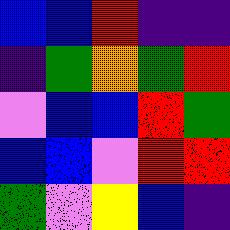[["blue", "blue", "red", "indigo", "indigo"], ["indigo", "green", "orange", "green", "red"], ["violet", "blue", "blue", "red", "green"], ["blue", "blue", "violet", "red", "red"], ["green", "violet", "yellow", "blue", "indigo"]]